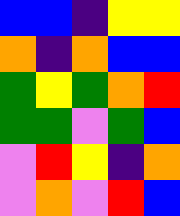[["blue", "blue", "indigo", "yellow", "yellow"], ["orange", "indigo", "orange", "blue", "blue"], ["green", "yellow", "green", "orange", "red"], ["green", "green", "violet", "green", "blue"], ["violet", "red", "yellow", "indigo", "orange"], ["violet", "orange", "violet", "red", "blue"]]